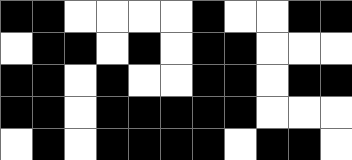[["black", "black", "white", "white", "white", "white", "black", "white", "white", "black", "black"], ["white", "black", "black", "white", "black", "white", "black", "black", "white", "white", "white"], ["black", "black", "white", "black", "white", "white", "black", "black", "white", "black", "black"], ["black", "black", "white", "black", "black", "black", "black", "black", "white", "white", "white"], ["white", "black", "white", "black", "black", "black", "black", "white", "black", "black", "white"]]